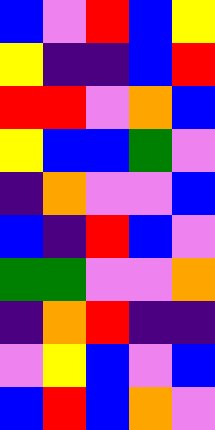[["blue", "violet", "red", "blue", "yellow"], ["yellow", "indigo", "indigo", "blue", "red"], ["red", "red", "violet", "orange", "blue"], ["yellow", "blue", "blue", "green", "violet"], ["indigo", "orange", "violet", "violet", "blue"], ["blue", "indigo", "red", "blue", "violet"], ["green", "green", "violet", "violet", "orange"], ["indigo", "orange", "red", "indigo", "indigo"], ["violet", "yellow", "blue", "violet", "blue"], ["blue", "red", "blue", "orange", "violet"]]